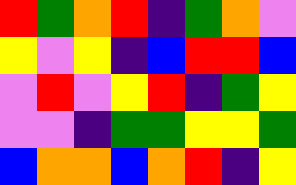[["red", "green", "orange", "red", "indigo", "green", "orange", "violet"], ["yellow", "violet", "yellow", "indigo", "blue", "red", "red", "blue"], ["violet", "red", "violet", "yellow", "red", "indigo", "green", "yellow"], ["violet", "violet", "indigo", "green", "green", "yellow", "yellow", "green"], ["blue", "orange", "orange", "blue", "orange", "red", "indigo", "yellow"]]